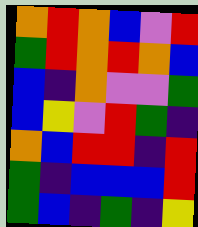[["orange", "red", "orange", "blue", "violet", "red"], ["green", "red", "orange", "red", "orange", "blue"], ["blue", "indigo", "orange", "violet", "violet", "green"], ["blue", "yellow", "violet", "red", "green", "indigo"], ["orange", "blue", "red", "red", "indigo", "red"], ["green", "indigo", "blue", "blue", "blue", "red"], ["green", "blue", "indigo", "green", "indigo", "yellow"]]